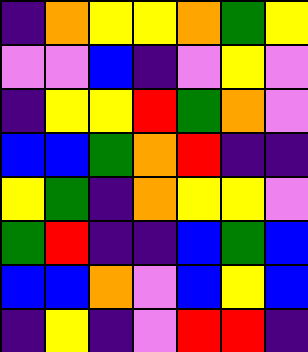[["indigo", "orange", "yellow", "yellow", "orange", "green", "yellow"], ["violet", "violet", "blue", "indigo", "violet", "yellow", "violet"], ["indigo", "yellow", "yellow", "red", "green", "orange", "violet"], ["blue", "blue", "green", "orange", "red", "indigo", "indigo"], ["yellow", "green", "indigo", "orange", "yellow", "yellow", "violet"], ["green", "red", "indigo", "indigo", "blue", "green", "blue"], ["blue", "blue", "orange", "violet", "blue", "yellow", "blue"], ["indigo", "yellow", "indigo", "violet", "red", "red", "indigo"]]